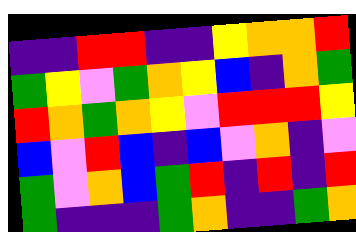[["indigo", "indigo", "red", "red", "indigo", "indigo", "yellow", "orange", "orange", "red"], ["green", "yellow", "violet", "green", "orange", "yellow", "blue", "indigo", "orange", "green"], ["red", "orange", "green", "orange", "yellow", "violet", "red", "red", "red", "yellow"], ["blue", "violet", "red", "blue", "indigo", "blue", "violet", "orange", "indigo", "violet"], ["green", "violet", "orange", "blue", "green", "red", "indigo", "red", "indigo", "red"], ["green", "indigo", "indigo", "indigo", "green", "orange", "indigo", "indigo", "green", "orange"]]